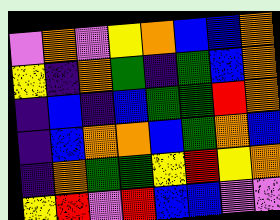[["violet", "orange", "violet", "yellow", "orange", "blue", "blue", "orange"], ["yellow", "indigo", "orange", "green", "indigo", "green", "blue", "orange"], ["indigo", "blue", "indigo", "blue", "green", "green", "red", "orange"], ["indigo", "blue", "orange", "orange", "blue", "green", "orange", "blue"], ["indigo", "orange", "green", "green", "yellow", "red", "yellow", "orange"], ["yellow", "red", "violet", "red", "blue", "blue", "violet", "violet"]]